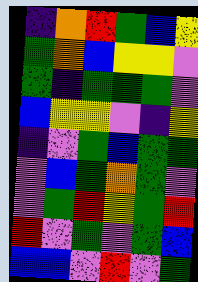[["indigo", "orange", "red", "green", "blue", "yellow"], ["green", "orange", "blue", "yellow", "yellow", "violet"], ["green", "indigo", "green", "green", "green", "violet"], ["blue", "yellow", "yellow", "violet", "indigo", "yellow"], ["indigo", "violet", "green", "blue", "green", "green"], ["violet", "blue", "green", "orange", "green", "violet"], ["violet", "green", "red", "yellow", "green", "red"], ["red", "violet", "green", "violet", "green", "blue"], ["blue", "blue", "violet", "red", "violet", "green"]]